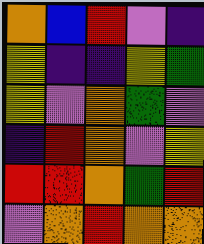[["orange", "blue", "red", "violet", "indigo"], ["yellow", "indigo", "indigo", "yellow", "green"], ["yellow", "violet", "orange", "green", "violet"], ["indigo", "red", "orange", "violet", "yellow"], ["red", "red", "orange", "green", "red"], ["violet", "orange", "red", "orange", "orange"]]